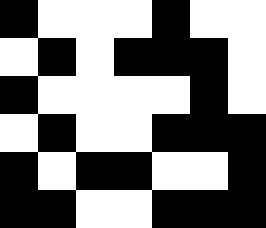[["black", "white", "white", "white", "black", "white", "white"], ["white", "black", "white", "black", "black", "black", "white"], ["black", "white", "white", "white", "white", "black", "white"], ["white", "black", "white", "white", "black", "black", "black"], ["black", "white", "black", "black", "white", "white", "black"], ["black", "black", "white", "white", "black", "black", "black"]]